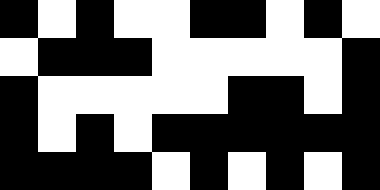[["black", "white", "black", "white", "white", "black", "black", "white", "black", "white"], ["white", "black", "black", "black", "white", "white", "white", "white", "white", "black"], ["black", "white", "white", "white", "white", "white", "black", "black", "white", "black"], ["black", "white", "black", "white", "black", "black", "black", "black", "black", "black"], ["black", "black", "black", "black", "white", "black", "white", "black", "white", "black"]]